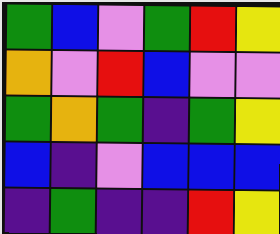[["green", "blue", "violet", "green", "red", "yellow"], ["orange", "violet", "red", "blue", "violet", "violet"], ["green", "orange", "green", "indigo", "green", "yellow"], ["blue", "indigo", "violet", "blue", "blue", "blue"], ["indigo", "green", "indigo", "indigo", "red", "yellow"]]